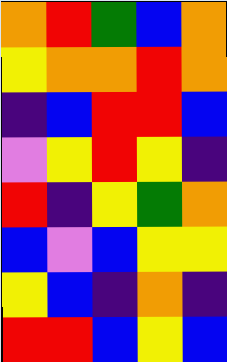[["orange", "red", "green", "blue", "orange"], ["yellow", "orange", "orange", "red", "orange"], ["indigo", "blue", "red", "red", "blue"], ["violet", "yellow", "red", "yellow", "indigo"], ["red", "indigo", "yellow", "green", "orange"], ["blue", "violet", "blue", "yellow", "yellow"], ["yellow", "blue", "indigo", "orange", "indigo"], ["red", "red", "blue", "yellow", "blue"]]